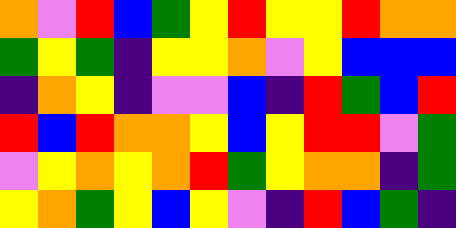[["orange", "violet", "red", "blue", "green", "yellow", "red", "yellow", "yellow", "red", "orange", "orange"], ["green", "yellow", "green", "indigo", "yellow", "yellow", "orange", "violet", "yellow", "blue", "blue", "blue"], ["indigo", "orange", "yellow", "indigo", "violet", "violet", "blue", "indigo", "red", "green", "blue", "red"], ["red", "blue", "red", "orange", "orange", "yellow", "blue", "yellow", "red", "red", "violet", "green"], ["violet", "yellow", "orange", "yellow", "orange", "red", "green", "yellow", "orange", "orange", "indigo", "green"], ["yellow", "orange", "green", "yellow", "blue", "yellow", "violet", "indigo", "red", "blue", "green", "indigo"]]